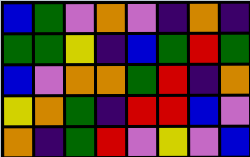[["blue", "green", "violet", "orange", "violet", "indigo", "orange", "indigo"], ["green", "green", "yellow", "indigo", "blue", "green", "red", "green"], ["blue", "violet", "orange", "orange", "green", "red", "indigo", "orange"], ["yellow", "orange", "green", "indigo", "red", "red", "blue", "violet"], ["orange", "indigo", "green", "red", "violet", "yellow", "violet", "blue"]]